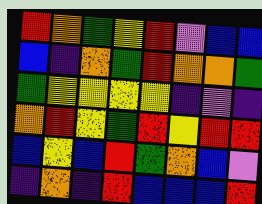[["red", "orange", "green", "yellow", "red", "violet", "blue", "blue"], ["blue", "indigo", "orange", "green", "red", "orange", "orange", "green"], ["green", "yellow", "yellow", "yellow", "yellow", "indigo", "violet", "indigo"], ["orange", "red", "yellow", "green", "red", "yellow", "red", "red"], ["blue", "yellow", "blue", "red", "green", "orange", "blue", "violet"], ["indigo", "orange", "indigo", "red", "blue", "blue", "blue", "red"]]